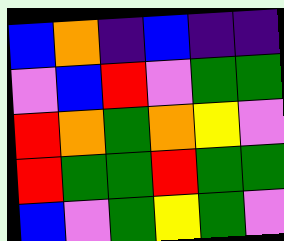[["blue", "orange", "indigo", "blue", "indigo", "indigo"], ["violet", "blue", "red", "violet", "green", "green"], ["red", "orange", "green", "orange", "yellow", "violet"], ["red", "green", "green", "red", "green", "green"], ["blue", "violet", "green", "yellow", "green", "violet"]]